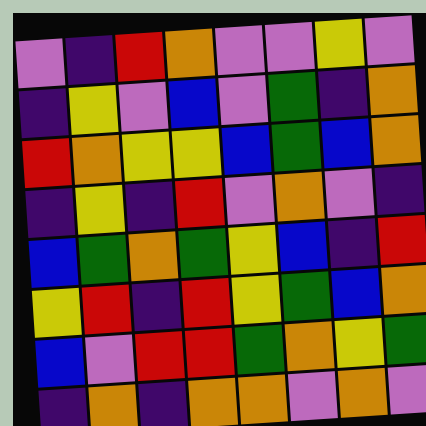[["violet", "indigo", "red", "orange", "violet", "violet", "yellow", "violet"], ["indigo", "yellow", "violet", "blue", "violet", "green", "indigo", "orange"], ["red", "orange", "yellow", "yellow", "blue", "green", "blue", "orange"], ["indigo", "yellow", "indigo", "red", "violet", "orange", "violet", "indigo"], ["blue", "green", "orange", "green", "yellow", "blue", "indigo", "red"], ["yellow", "red", "indigo", "red", "yellow", "green", "blue", "orange"], ["blue", "violet", "red", "red", "green", "orange", "yellow", "green"], ["indigo", "orange", "indigo", "orange", "orange", "violet", "orange", "violet"]]